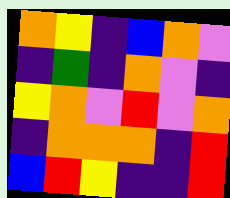[["orange", "yellow", "indigo", "blue", "orange", "violet"], ["indigo", "green", "indigo", "orange", "violet", "indigo"], ["yellow", "orange", "violet", "red", "violet", "orange"], ["indigo", "orange", "orange", "orange", "indigo", "red"], ["blue", "red", "yellow", "indigo", "indigo", "red"]]